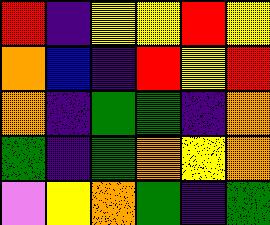[["red", "indigo", "yellow", "yellow", "red", "yellow"], ["orange", "blue", "indigo", "red", "yellow", "red"], ["orange", "indigo", "green", "green", "indigo", "orange"], ["green", "indigo", "green", "orange", "yellow", "orange"], ["violet", "yellow", "orange", "green", "indigo", "green"]]